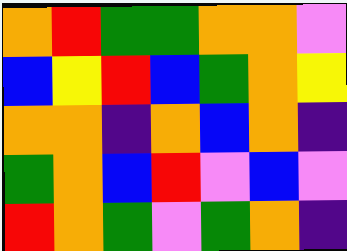[["orange", "red", "green", "green", "orange", "orange", "violet"], ["blue", "yellow", "red", "blue", "green", "orange", "yellow"], ["orange", "orange", "indigo", "orange", "blue", "orange", "indigo"], ["green", "orange", "blue", "red", "violet", "blue", "violet"], ["red", "orange", "green", "violet", "green", "orange", "indigo"]]